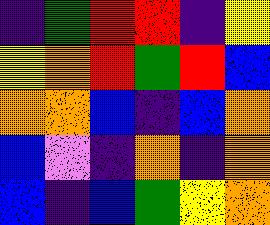[["indigo", "green", "red", "red", "indigo", "yellow"], ["yellow", "orange", "red", "green", "red", "blue"], ["orange", "orange", "blue", "indigo", "blue", "orange"], ["blue", "violet", "indigo", "orange", "indigo", "orange"], ["blue", "indigo", "blue", "green", "yellow", "orange"]]